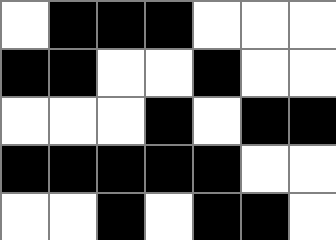[["white", "black", "black", "black", "white", "white", "white"], ["black", "black", "white", "white", "black", "white", "white"], ["white", "white", "white", "black", "white", "black", "black"], ["black", "black", "black", "black", "black", "white", "white"], ["white", "white", "black", "white", "black", "black", "white"]]